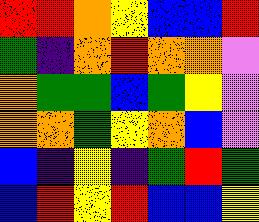[["red", "red", "orange", "yellow", "blue", "blue", "red"], ["green", "indigo", "orange", "red", "orange", "orange", "violet"], ["orange", "green", "green", "blue", "green", "yellow", "violet"], ["orange", "orange", "green", "yellow", "orange", "blue", "violet"], ["blue", "indigo", "yellow", "indigo", "green", "red", "green"], ["blue", "red", "yellow", "red", "blue", "blue", "yellow"]]